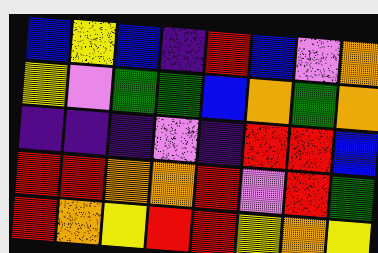[["blue", "yellow", "blue", "indigo", "red", "blue", "violet", "orange"], ["yellow", "violet", "green", "green", "blue", "orange", "green", "orange"], ["indigo", "indigo", "indigo", "violet", "indigo", "red", "red", "blue"], ["red", "red", "orange", "orange", "red", "violet", "red", "green"], ["red", "orange", "yellow", "red", "red", "yellow", "orange", "yellow"]]